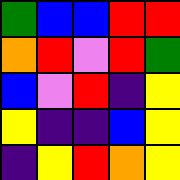[["green", "blue", "blue", "red", "red"], ["orange", "red", "violet", "red", "green"], ["blue", "violet", "red", "indigo", "yellow"], ["yellow", "indigo", "indigo", "blue", "yellow"], ["indigo", "yellow", "red", "orange", "yellow"]]